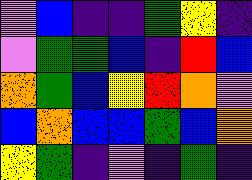[["violet", "blue", "indigo", "indigo", "green", "yellow", "indigo"], ["violet", "green", "green", "blue", "indigo", "red", "blue"], ["orange", "green", "blue", "yellow", "red", "orange", "violet"], ["blue", "orange", "blue", "blue", "green", "blue", "orange"], ["yellow", "green", "indigo", "violet", "indigo", "green", "indigo"]]